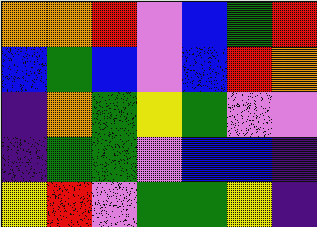[["orange", "orange", "red", "violet", "blue", "green", "red"], ["blue", "green", "blue", "violet", "blue", "red", "orange"], ["indigo", "orange", "green", "yellow", "green", "violet", "violet"], ["indigo", "green", "green", "violet", "blue", "blue", "indigo"], ["yellow", "red", "violet", "green", "green", "yellow", "indigo"]]